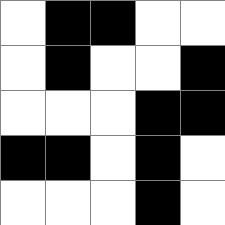[["white", "black", "black", "white", "white"], ["white", "black", "white", "white", "black"], ["white", "white", "white", "black", "black"], ["black", "black", "white", "black", "white"], ["white", "white", "white", "black", "white"]]